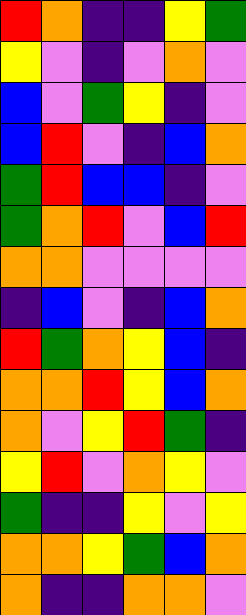[["red", "orange", "indigo", "indigo", "yellow", "green"], ["yellow", "violet", "indigo", "violet", "orange", "violet"], ["blue", "violet", "green", "yellow", "indigo", "violet"], ["blue", "red", "violet", "indigo", "blue", "orange"], ["green", "red", "blue", "blue", "indigo", "violet"], ["green", "orange", "red", "violet", "blue", "red"], ["orange", "orange", "violet", "violet", "violet", "violet"], ["indigo", "blue", "violet", "indigo", "blue", "orange"], ["red", "green", "orange", "yellow", "blue", "indigo"], ["orange", "orange", "red", "yellow", "blue", "orange"], ["orange", "violet", "yellow", "red", "green", "indigo"], ["yellow", "red", "violet", "orange", "yellow", "violet"], ["green", "indigo", "indigo", "yellow", "violet", "yellow"], ["orange", "orange", "yellow", "green", "blue", "orange"], ["orange", "indigo", "indigo", "orange", "orange", "violet"]]